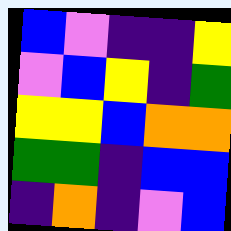[["blue", "violet", "indigo", "indigo", "yellow"], ["violet", "blue", "yellow", "indigo", "green"], ["yellow", "yellow", "blue", "orange", "orange"], ["green", "green", "indigo", "blue", "blue"], ["indigo", "orange", "indigo", "violet", "blue"]]